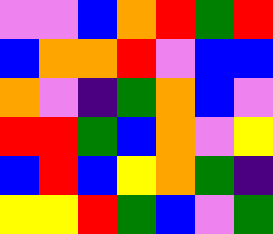[["violet", "violet", "blue", "orange", "red", "green", "red"], ["blue", "orange", "orange", "red", "violet", "blue", "blue"], ["orange", "violet", "indigo", "green", "orange", "blue", "violet"], ["red", "red", "green", "blue", "orange", "violet", "yellow"], ["blue", "red", "blue", "yellow", "orange", "green", "indigo"], ["yellow", "yellow", "red", "green", "blue", "violet", "green"]]